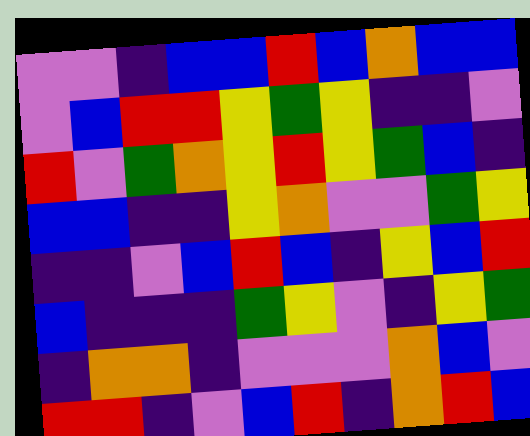[["violet", "violet", "indigo", "blue", "blue", "red", "blue", "orange", "blue", "blue"], ["violet", "blue", "red", "red", "yellow", "green", "yellow", "indigo", "indigo", "violet"], ["red", "violet", "green", "orange", "yellow", "red", "yellow", "green", "blue", "indigo"], ["blue", "blue", "indigo", "indigo", "yellow", "orange", "violet", "violet", "green", "yellow"], ["indigo", "indigo", "violet", "blue", "red", "blue", "indigo", "yellow", "blue", "red"], ["blue", "indigo", "indigo", "indigo", "green", "yellow", "violet", "indigo", "yellow", "green"], ["indigo", "orange", "orange", "indigo", "violet", "violet", "violet", "orange", "blue", "violet"], ["red", "red", "indigo", "violet", "blue", "red", "indigo", "orange", "red", "blue"]]